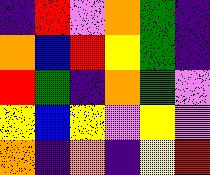[["indigo", "red", "violet", "orange", "green", "indigo"], ["orange", "blue", "red", "yellow", "green", "indigo"], ["red", "green", "indigo", "orange", "green", "violet"], ["yellow", "blue", "yellow", "violet", "yellow", "violet"], ["orange", "indigo", "orange", "indigo", "yellow", "red"]]